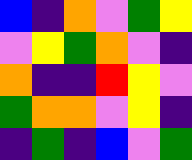[["blue", "indigo", "orange", "violet", "green", "yellow"], ["violet", "yellow", "green", "orange", "violet", "indigo"], ["orange", "indigo", "indigo", "red", "yellow", "violet"], ["green", "orange", "orange", "violet", "yellow", "indigo"], ["indigo", "green", "indigo", "blue", "violet", "green"]]